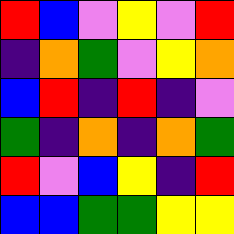[["red", "blue", "violet", "yellow", "violet", "red"], ["indigo", "orange", "green", "violet", "yellow", "orange"], ["blue", "red", "indigo", "red", "indigo", "violet"], ["green", "indigo", "orange", "indigo", "orange", "green"], ["red", "violet", "blue", "yellow", "indigo", "red"], ["blue", "blue", "green", "green", "yellow", "yellow"]]